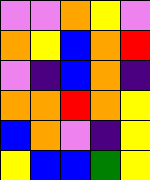[["violet", "violet", "orange", "yellow", "violet"], ["orange", "yellow", "blue", "orange", "red"], ["violet", "indigo", "blue", "orange", "indigo"], ["orange", "orange", "red", "orange", "yellow"], ["blue", "orange", "violet", "indigo", "yellow"], ["yellow", "blue", "blue", "green", "yellow"]]